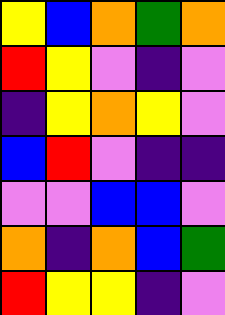[["yellow", "blue", "orange", "green", "orange"], ["red", "yellow", "violet", "indigo", "violet"], ["indigo", "yellow", "orange", "yellow", "violet"], ["blue", "red", "violet", "indigo", "indigo"], ["violet", "violet", "blue", "blue", "violet"], ["orange", "indigo", "orange", "blue", "green"], ["red", "yellow", "yellow", "indigo", "violet"]]